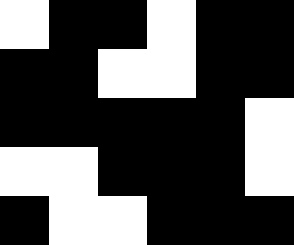[["white", "black", "black", "white", "black", "black"], ["black", "black", "white", "white", "black", "black"], ["black", "black", "black", "black", "black", "white"], ["white", "white", "black", "black", "black", "white"], ["black", "white", "white", "black", "black", "black"]]